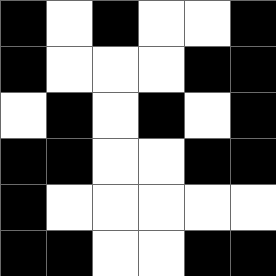[["black", "white", "black", "white", "white", "black"], ["black", "white", "white", "white", "black", "black"], ["white", "black", "white", "black", "white", "black"], ["black", "black", "white", "white", "black", "black"], ["black", "white", "white", "white", "white", "white"], ["black", "black", "white", "white", "black", "black"]]